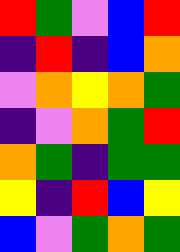[["red", "green", "violet", "blue", "red"], ["indigo", "red", "indigo", "blue", "orange"], ["violet", "orange", "yellow", "orange", "green"], ["indigo", "violet", "orange", "green", "red"], ["orange", "green", "indigo", "green", "green"], ["yellow", "indigo", "red", "blue", "yellow"], ["blue", "violet", "green", "orange", "green"]]